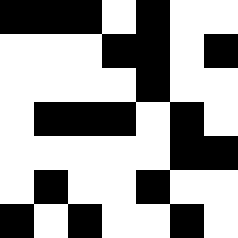[["black", "black", "black", "white", "black", "white", "white"], ["white", "white", "white", "black", "black", "white", "black"], ["white", "white", "white", "white", "black", "white", "white"], ["white", "black", "black", "black", "white", "black", "white"], ["white", "white", "white", "white", "white", "black", "black"], ["white", "black", "white", "white", "black", "white", "white"], ["black", "white", "black", "white", "white", "black", "white"]]